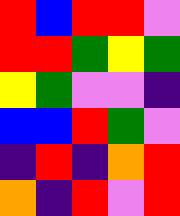[["red", "blue", "red", "red", "violet"], ["red", "red", "green", "yellow", "green"], ["yellow", "green", "violet", "violet", "indigo"], ["blue", "blue", "red", "green", "violet"], ["indigo", "red", "indigo", "orange", "red"], ["orange", "indigo", "red", "violet", "red"]]